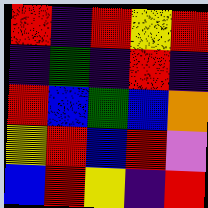[["red", "indigo", "red", "yellow", "red"], ["indigo", "green", "indigo", "red", "indigo"], ["red", "blue", "green", "blue", "orange"], ["yellow", "red", "blue", "red", "violet"], ["blue", "red", "yellow", "indigo", "red"]]